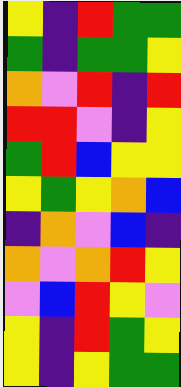[["yellow", "indigo", "red", "green", "green"], ["green", "indigo", "green", "green", "yellow"], ["orange", "violet", "red", "indigo", "red"], ["red", "red", "violet", "indigo", "yellow"], ["green", "red", "blue", "yellow", "yellow"], ["yellow", "green", "yellow", "orange", "blue"], ["indigo", "orange", "violet", "blue", "indigo"], ["orange", "violet", "orange", "red", "yellow"], ["violet", "blue", "red", "yellow", "violet"], ["yellow", "indigo", "red", "green", "yellow"], ["yellow", "indigo", "yellow", "green", "green"]]